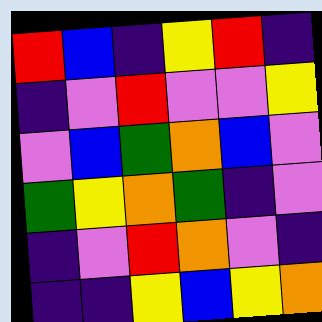[["red", "blue", "indigo", "yellow", "red", "indigo"], ["indigo", "violet", "red", "violet", "violet", "yellow"], ["violet", "blue", "green", "orange", "blue", "violet"], ["green", "yellow", "orange", "green", "indigo", "violet"], ["indigo", "violet", "red", "orange", "violet", "indigo"], ["indigo", "indigo", "yellow", "blue", "yellow", "orange"]]